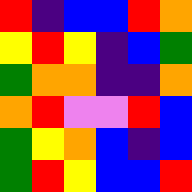[["red", "indigo", "blue", "blue", "red", "orange"], ["yellow", "red", "yellow", "indigo", "blue", "green"], ["green", "orange", "orange", "indigo", "indigo", "orange"], ["orange", "red", "violet", "violet", "red", "blue"], ["green", "yellow", "orange", "blue", "indigo", "blue"], ["green", "red", "yellow", "blue", "blue", "red"]]